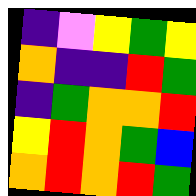[["indigo", "violet", "yellow", "green", "yellow"], ["orange", "indigo", "indigo", "red", "green"], ["indigo", "green", "orange", "orange", "red"], ["yellow", "red", "orange", "green", "blue"], ["orange", "red", "orange", "red", "green"]]